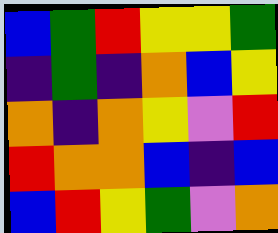[["blue", "green", "red", "yellow", "yellow", "green"], ["indigo", "green", "indigo", "orange", "blue", "yellow"], ["orange", "indigo", "orange", "yellow", "violet", "red"], ["red", "orange", "orange", "blue", "indigo", "blue"], ["blue", "red", "yellow", "green", "violet", "orange"]]